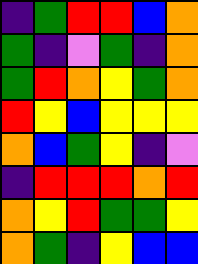[["indigo", "green", "red", "red", "blue", "orange"], ["green", "indigo", "violet", "green", "indigo", "orange"], ["green", "red", "orange", "yellow", "green", "orange"], ["red", "yellow", "blue", "yellow", "yellow", "yellow"], ["orange", "blue", "green", "yellow", "indigo", "violet"], ["indigo", "red", "red", "red", "orange", "red"], ["orange", "yellow", "red", "green", "green", "yellow"], ["orange", "green", "indigo", "yellow", "blue", "blue"]]